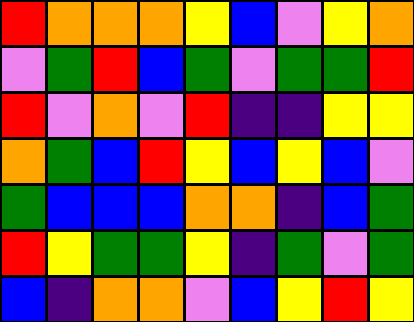[["red", "orange", "orange", "orange", "yellow", "blue", "violet", "yellow", "orange"], ["violet", "green", "red", "blue", "green", "violet", "green", "green", "red"], ["red", "violet", "orange", "violet", "red", "indigo", "indigo", "yellow", "yellow"], ["orange", "green", "blue", "red", "yellow", "blue", "yellow", "blue", "violet"], ["green", "blue", "blue", "blue", "orange", "orange", "indigo", "blue", "green"], ["red", "yellow", "green", "green", "yellow", "indigo", "green", "violet", "green"], ["blue", "indigo", "orange", "orange", "violet", "blue", "yellow", "red", "yellow"]]